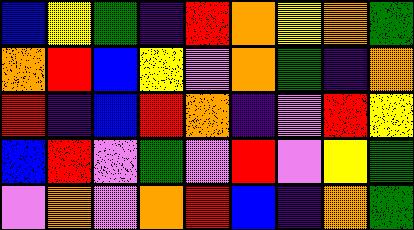[["blue", "yellow", "green", "indigo", "red", "orange", "yellow", "orange", "green"], ["orange", "red", "blue", "yellow", "violet", "orange", "green", "indigo", "orange"], ["red", "indigo", "blue", "red", "orange", "indigo", "violet", "red", "yellow"], ["blue", "red", "violet", "green", "violet", "red", "violet", "yellow", "green"], ["violet", "orange", "violet", "orange", "red", "blue", "indigo", "orange", "green"]]